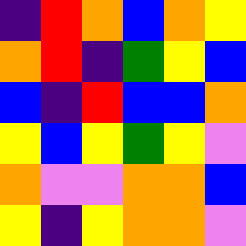[["indigo", "red", "orange", "blue", "orange", "yellow"], ["orange", "red", "indigo", "green", "yellow", "blue"], ["blue", "indigo", "red", "blue", "blue", "orange"], ["yellow", "blue", "yellow", "green", "yellow", "violet"], ["orange", "violet", "violet", "orange", "orange", "blue"], ["yellow", "indigo", "yellow", "orange", "orange", "violet"]]